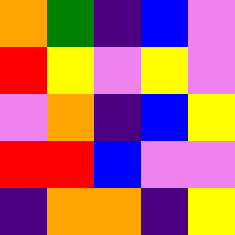[["orange", "green", "indigo", "blue", "violet"], ["red", "yellow", "violet", "yellow", "violet"], ["violet", "orange", "indigo", "blue", "yellow"], ["red", "red", "blue", "violet", "violet"], ["indigo", "orange", "orange", "indigo", "yellow"]]